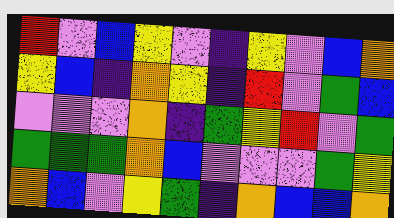[["red", "violet", "blue", "yellow", "violet", "indigo", "yellow", "violet", "blue", "orange"], ["yellow", "blue", "indigo", "orange", "yellow", "indigo", "red", "violet", "green", "blue"], ["violet", "violet", "violet", "orange", "indigo", "green", "yellow", "red", "violet", "green"], ["green", "green", "green", "orange", "blue", "violet", "violet", "violet", "green", "yellow"], ["orange", "blue", "violet", "yellow", "green", "indigo", "orange", "blue", "blue", "orange"]]